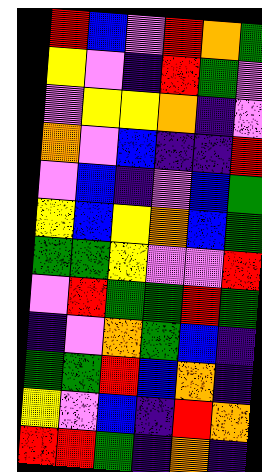[["red", "blue", "violet", "red", "orange", "green"], ["yellow", "violet", "indigo", "red", "green", "violet"], ["violet", "yellow", "yellow", "orange", "indigo", "violet"], ["orange", "violet", "blue", "indigo", "indigo", "red"], ["violet", "blue", "indigo", "violet", "blue", "green"], ["yellow", "blue", "yellow", "orange", "blue", "green"], ["green", "green", "yellow", "violet", "violet", "red"], ["violet", "red", "green", "green", "red", "green"], ["indigo", "violet", "orange", "green", "blue", "indigo"], ["green", "green", "red", "blue", "orange", "indigo"], ["yellow", "violet", "blue", "indigo", "red", "orange"], ["red", "red", "green", "indigo", "orange", "indigo"]]